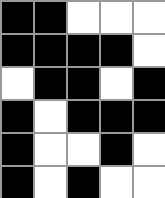[["black", "black", "white", "white", "white"], ["black", "black", "black", "black", "white"], ["white", "black", "black", "white", "black"], ["black", "white", "black", "black", "black"], ["black", "white", "white", "black", "white"], ["black", "white", "black", "white", "white"]]